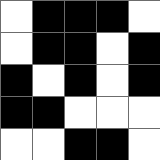[["white", "black", "black", "black", "white"], ["white", "black", "black", "white", "black"], ["black", "white", "black", "white", "black"], ["black", "black", "white", "white", "white"], ["white", "white", "black", "black", "white"]]